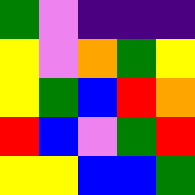[["green", "violet", "indigo", "indigo", "indigo"], ["yellow", "violet", "orange", "green", "yellow"], ["yellow", "green", "blue", "red", "orange"], ["red", "blue", "violet", "green", "red"], ["yellow", "yellow", "blue", "blue", "green"]]